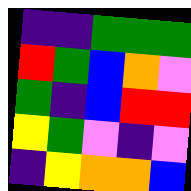[["indigo", "indigo", "green", "green", "green"], ["red", "green", "blue", "orange", "violet"], ["green", "indigo", "blue", "red", "red"], ["yellow", "green", "violet", "indigo", "violet"], ["indigo", "yellow", "orange", "orange", "blue"]]